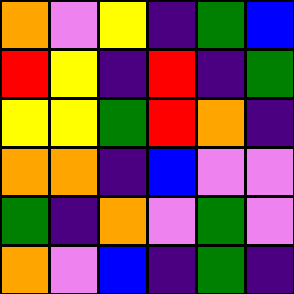[["orange", "violet", "yellow", "indigo", "green", "blue"], ["red", "yellow", "indigo", "red", "indigo", "green"], ["yellow", "yellow", "green", "red", "orange", "indigo"], ["orange", "orange", "indigo", "blue", "violet", "violet"], ["green", "indigo", "orange", "violet", "green", "violet"], ["orange", "violet", "blue", "indigo", "green", "indigo"]]